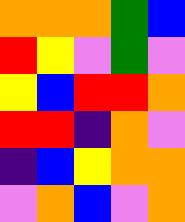[["orange", "orange", "orange", "green", "blue"], ["red", "yellow", "violet", "green", "violet"], ["yellow", "blue", "red", "red", "orange"], ["red", "red", "indigo", "orange", "violet"], ["indigo", "blue", "yellow", "orange", "orange"], ["violet", "orange", "blue", "violet", "orange"]]